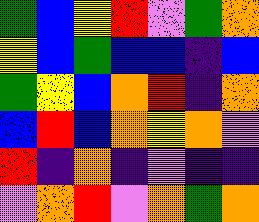[["green", "blue", "yellow", "red", "violet", "green", "orange"], ["yellow", "blue", "green", "blue", "blue", "indigo", "blue"], ["green", "yellow", "blue", "orange", "red", "indigo", "orange"], ["blue", "red", "blue", "orange", "yellow", "orange", "violet"], ["red", "indigo", "orange", "indigo", "violet", "indigo", "indigo"], ["violet", "orange", "red", "violet", "orange", "green", "orange"]]